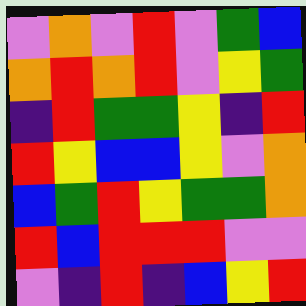[["violet", "orange", "violet", "red", "violet", "green", "blue"], ["orange", "red", "orange", "red", "violet", "yellow", "green"], ["indigo", "red", "green", "green", "yellow", "indigo", "red"], ["red", "yellow", "blue", "blue", "yellow", "violet", "orange"], ["blue", "green", "red", "yellow", "green", "green", "orange"], ["red", "blue", "red", "red", "red", "violet", "violet"], ["violet", "indigo", "red", "indigo", "blue", "yellow", "red"]]